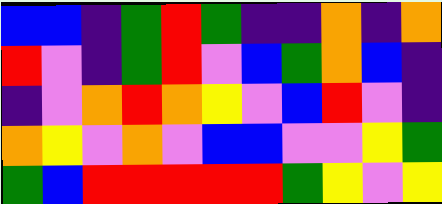[["blue", "blue", "indigo", "green", "red", "green", "indigo", "indigo", "orange", "indigo", "orange"], ["red", "violet", "indigo", "green", "red", "violet", "blue", "green", "orange", "blue", "indigo"], ["indigo", "violet", "orange", "red", "orange", "yellow", "violet", "blue", "red", "violet", "indigo"], ["orange", "yellow", "violet", "orange", "violet", "blue", "blue", "violet", "violet", "yellow", "green"], ["green", "blue", "red", "red", "red", "red", "red", "green", "yellow", "violet", "yellow"]]